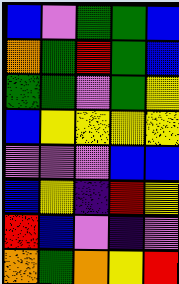[["blue", "violet", "green", "green", "blue"], ["orange", "green", "red", "green", "blue"], ["green", "green", "violet", "green", "yellow"], ["blue", "yellow", "yellow", "yellow", "yellow"], ["violet", "violet", "violet", "blue", "blue"], ["blue", "yellow", "indigo", "red", "yellow"], ["red", "blue", "violet", "indigo", "violet"], ["orange", "green", "orange", "yellow", "red"]]